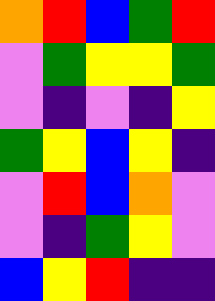[["orange", "red", "blue", "green", "red"], ["violet", "green", "yellow", "yellow", "green"], ["violet", "indigo", "violet", "indigo", "yellow"], ["green", "yellow", "blue", "yellow", "indigo"], ["violet", "red", "blue", "orange", "violet"], ["violet", "indigo", "green", "yellow", "violet"], ["blue", "yellow", "red", "indigo", "indigo"]]